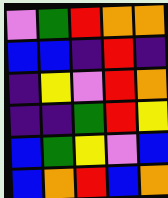[["violet", "green", "red", "orange", "orange"], ["blue", "blue", "indigo", "red", "indigo"], ["indigo", "yellow", "violet", "red", "orange"], ["indigo", "indigo", "green", "red", "yellow"], ["blue", "green", "yellow", "violet", "blue"], ["blue", "orange", "red", "blue", "orange"]]